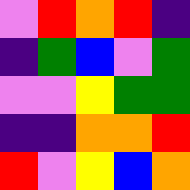[["violet", "red", "orange", "red", "indigo"], ["indigo", "green", "blue", "violet", "green"], ["violet", "violet", "yellow", "green", "green"], ["indigo", "indigo", "orange", "orange", "red"], ["red", "violet", "yellow", "blue", "orange"]]